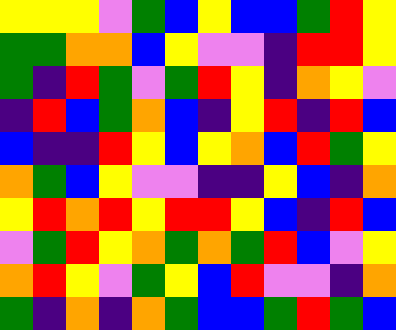[["yellow", "yellow", "yellow", "violet", "green", "blue", "yellow", "blue", "blue", "green", "red", "yellow"], ["green", "green", "orange", "orange", "blue", "yellow", "violet", "violet", "indigo", "red", "red", "yellow"], ["green", "indigo", "red", "green", "violet", "green", "red", "yellow", "indigo", "orange", "yellow", "violet"], ["indigo", "red", "blue", "green", "orange", "blue", "indigo", "yellow", "red", "indigo", "red", "blue"], ["blue", "indigo", "indigo", "red", "yellow", "blue", "yellow", "orange", "blue", "red", "green", "yellow"], ["orange", "green", "blue", "yellow", "violet", "violet", "indigo", "indigo", "yellow", "blue", "indigo", "orange"], ["yellow", "red", "orange", "red", "yellow", "red", "red", "yellow", "blue", "indigo", "red", "blue"], ["violet", "green", "red", "yellow", "orange", "green", "orange", "green", "red", "blue", "violet", "yellow"], ["orange", "red", "yellow", "violet", "green", "yellow", "blue", "red", "violet", "violet", "indigo", "orange"], ["green", "indigo", "orange", "indigo", "orange", "green", "blue", "blue", "green", "red", "green", "blue"]]